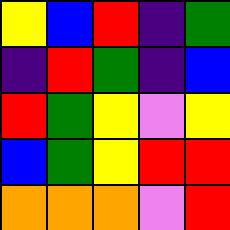[["yellow", "blue", "red", "indigo", "green"], ["indigo", "red", "green", "indigo", "blue"], ["red", "green", "yellow", "violet", "yellow"], ["blue", "green", "yellow", "red", "red"], ["orange", "orange", "orange", "violet", "red"]]